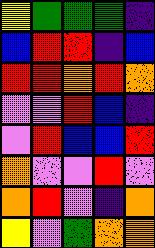[["yellow", "green", "green", "green", "indigo"], ["blue", "red", "red", "indigo", "blue"], ["red", "red", "orange", "red", "orange"], ["violet", "violet", "red", "blue", "indigo"], ["violet", "red", "blue", "blue", "red"], ["orange", "violet", "violet", "red", "violet"], ["orange", "red", "violet", "indigo", "orange"], ["yellow", "violet", "green", "orange", "orange"]]